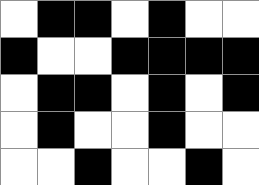[["white", "black", "black", "white", "black", "white", "white"], ["black", "white", "white", "black", "black", "black", "black"], ["white", "black", "black", "white", "black", "white", "black"], ["white", "black", "white", "white", "black", "white", "white"], ["white", "white", "black", "white", "white", "black", "white"]]